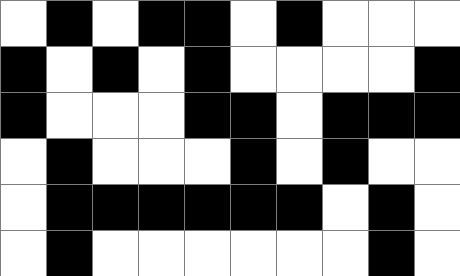[["white", "black", "white", "black", "black", "white", "black", "white", "white", "white"], ["black", "white", "black", "white", "black", "white", "white", "white", "white", "black"], ["black", "white", "white", "white", "black", "black", "white", "black", "black", "black"], ["white", "black", "white", "white", "white", "black", "white", "black", "white", "white"], ["white", "black", "black", "black", "black", "black", "black", "white", "black", "white"], ["white", "black", "white", "white", "white", "white", "white", "white", "black", "white"]]